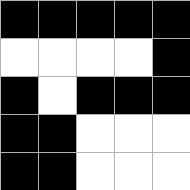[["black", "black", "black", "black", "black"], ["white", "white", "white", "white", "black"], ["black", "white", "black", "black", "black"], ["black", "black", "white", "white", "white"], ["black", "black", "white", "white", "white"]]